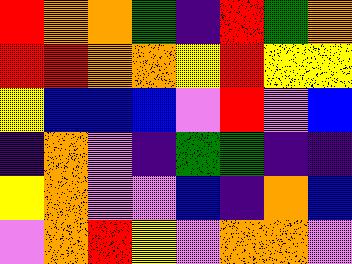[["red", "orange", "orange", "green", "indigo", "red", "green", "orange"], ["red", "red", "orange", "orange", "yellow", "red", "yellow", "yellow"], ["yellow", "blue", "blue", "blue", "violet", "red", "violet", "blue"], ["indigo", "orange", "violet", "indigo", "green", "green", "indigo", "indigo"], ["yellow", "orange", "violet", "violet", "blue", "indigo", "orange", "blue"], ["violet", "orange", "red", "yellow", "violet", "orange", "orange", "violet"]]